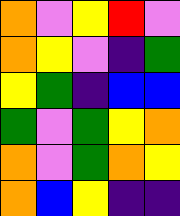[["orange", "violet", "yellow", "red", "violet"], ["orange", "yellow", "violet", "indigo", "green"], ["yellow", "green", "indigo", "blue", "blue"], ["green", "violet", "green", "yellow", "orange"], ["orange", "violet", "green", "orange", "yellow"], ["orange", "blue", "yellow", "indigo", "indigo"]]